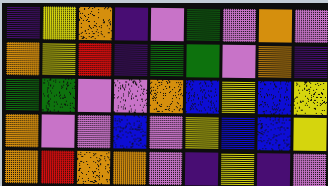[["indigo", "yellow", "orange", "indigo", "violet", "green", "violet", "orange", "violet"], ["orange", "yellow", "red", "indigo", "green", "green", "violet", "orange", "indigo"], ["green", "green", "violet", "violet", "orange", "blue", "yellow", "blue", "yellow"], ["orange", "violet", "violet", "blue", "violet", "yellow", "blue", "blue", "yellow"], ["orange", "red", "orange", "orange", "violet", "indigo", "yellow", "indigo", "violet"]]